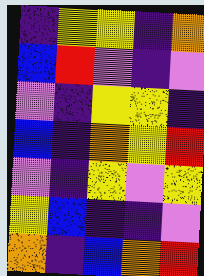[["indigo", "yellow", "yellow", "indigo", "orange"], ["blue", "red", "violet", "indigo", "violet"], ["violet", "indigo", "yellow", "yellow", "indigo"], ["blue", "indigo", "orange", "yellow", "red"], ["violet", "indigo", "yellow", "violet", "yellow"], ["yellow", "blue", "indigo", "indigo", "violet"], ["orange", "indigo", "blue", "orange", "red"]]